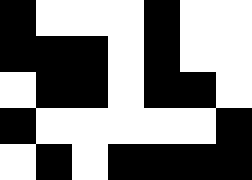[["black", "white", "white", "white", "black", "white", "white"], ["black", "black", "black", "white", "black", "white", "white"], ["white", "black", "black", "white", "black", "black", "white"], ["black", "white", "white", "white", "white", "white", "black"], ["white", "black", "white", "black", "black", "black", "black"]]